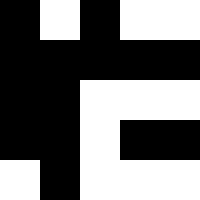[["black", "white", "black", "white", "white"], ["black", "black", "black", "black", "black"], ["black", "black", "white", "white", "white"], ["black", "black", "white", "black", "black"], ["white", "black", "white", "white", "white"]]